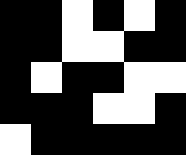[["black", "black", "white", "black", "white", "black"], ["black", "black", "white", "white", "black", "black"], ["black", "white", "black", "black", "white", "white"], ["black", "black", "black", "white", "white", "black"], ["white", "black", "black", "black", "black", "black"]]